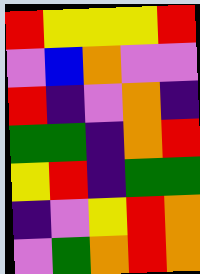[["red", "yellow", "yellow", "yellow", "red"], ["violet", "blue", "orange", "violet", "violet"], ["red", "indigo", "violet", "orange", "indigo"], ["green", "green", "indigo", "orange", "red"], ["yellow", "red", "indigo", "green", "green"], ["indigo", "violet", "yellow", "red", "orange"], ["violet", "green", "orange", "red", "orange"]]